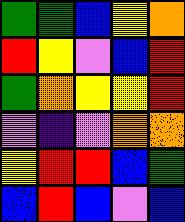[["green", "green", "blue", "yellow", "orange"], ["red", "yellow", "violet", "blue", "red"], ["green", "orange", "yellow", "yellow", "red"], ["violet", "indigo", "violet", "orange", "orange"], ["yellow", "red", "red", "blue", "green"], ["blue", "red", "blue", "violet", "blue"]]